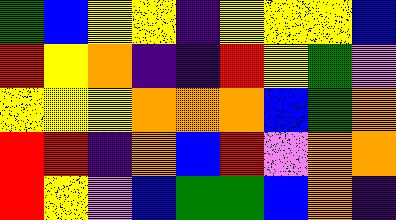[["green", "blue", "yellow", "yellow", "indigo", "yellow", "yellow", "yellow", "blue"], ["red", "yellow", "orange", "indigo", "indigo", "red", "yellow", "green", "violet"], ["yellow", "yellow", "yellow", "orange", "orange", "orange", "blue", "green", "orange"], ["red", "red", "indigo", "orange", "blue", "red", "violet", "orange", "orange"], ["red", "yellow", "violet", "blue", "green", "green", "blue", "orange", "indigo"]]